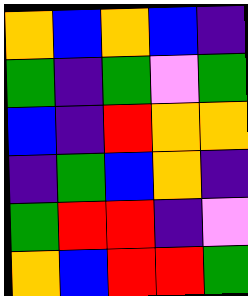[["orange", "blue", "orange", "blue", "indigo"], ["green", "indigo", "green", "violet", "green"], ["blue", "indigo", "red", "orange", "orange"], ["indigo", "green", "blue", "orange", "indigo"], ["green", "red", "red", "indigo", "violet"], ["orange", "blue", "red", "red", "green"]]